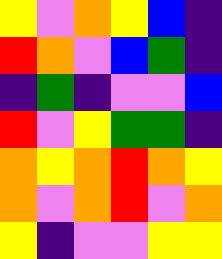[["yellow", "violet", "orange", "yellow", "blue", "indigo"], ["red", "orange", "violet", "blue", "green", "indigo"], ["indigo", "green", "indigo", "violet", "violet", "blue"], ["red", "violet", "yellow", "green", "green", "indigo"], ["orange", "yellow", "orange", "red", "orange", "yellow"], ["orange", "violet", "orange", "red", "violet", "orange"], ["yellow", "indigo", "violet", "violet", "yellow", "yellow"]]